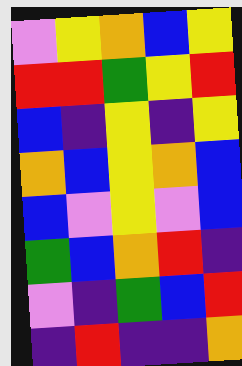[["violet", "yellow", "orange", "blue", "yellow"], ["red", "red", "green", "yellow", "red"], ["blue", "indigo", "yellow", "indigo", "yellow"], ["orange", "blue", "yellow", "orange", "blue"], ["blue", "violet", "yellow", "violet", "blue"], ["green", "blue", "orange", "red", "indigo"], ["violet", "indigo", "green", "blue", "red"], ["indigo", "red", "indigo", "indigo", "orange"]]